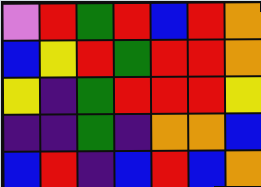[["violet", "red", "green", "red", "blue", "red", "orange"], ["blue", "yellow", "red", "green", "red", "red", "orange"], ["yellow", "indigo", "green", "red", "red", "red", "yellow"], ["indigo", "indigo", "green", "indigo", "orange", "orange", "blue"], ["blue", "red", "indigo", "blue", "red", "blue", "orange"]]